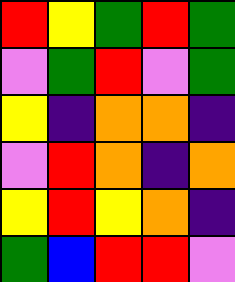[["red", "yellow", "green", "red", "green"], ["violet", "green", "red", "violet", "green"], ["yellow", "indigo", "orange", "orange", "indigo"], ["violet", "red", "orange", "indigo", "orange"], ["yellow", "red", "yellow", "orange", "indigo"], ["green", "blue", "red", "red", "violet"]]